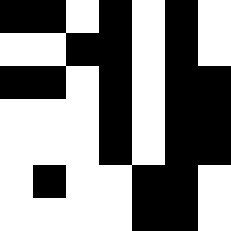[["black", "black", "white", "black", "white", "black", "white"], ["white", "white", "black", "black", "white", "black", "white"], ["black", "black", "white", "black", "white", "black", "black"], ["white", "white", "white", "black", "white", "black", "black"], ["white", "white", "white", "black", "white", "black", "black"], ["white", "black", "white", "white", "black", "black", "white"], ["white", "white", "white", "white", "black", "black", "white"]]